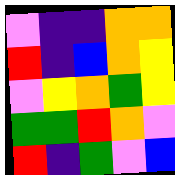[["violet", "indigo", "indigo", "orange", "orange"], ["red", "indigo", "blue", "orange", "yellow"], ["violet", "yellow", "orange", "green", "yellow"], ["green", "green", "red", "orange", "violet"], ["red", "indigo", "green", "violet", "blue"]]